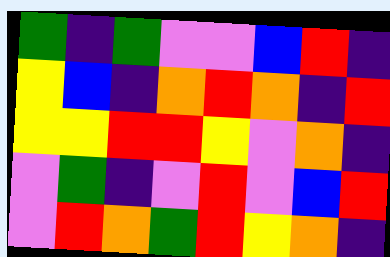[["green", "indigo", "green", "violet", "violet", "blue", "red", "indigo"], ["yellow", "blue", "indigo", "orange", "red", "orange", "indigo", "red"], ["yellow", "yellow", "red", "red", "yellow", "violet", "orange", "indigo"], ["violet", "green", "indigo", "violet", "red", "violet", "blue", "red"], ["violet", "red", "orange", "green", "red", "yellow", "orange", "indigo"]]